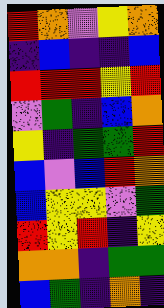[["red", "orange", "violet", "yellow", "orange"], ["indigo", "blue", "indigo", "indigo", "blue"], ["red", "red", "red", "yellow", "red"], ["violet", "green", "indigo", "blue", "orange"], ["yellow", "indigo", "green", "green", "red"], ["blue", "violet", "blue", "red", "orange"], ["blue", "yellow", "yellow", "violet", "green"], ["red", "yellow", "red", "indigo", "yellow"], ["orange", "orange", "indigo", "green", "green"], ["blue", "green", "indigo", "orange", "indigo"]]